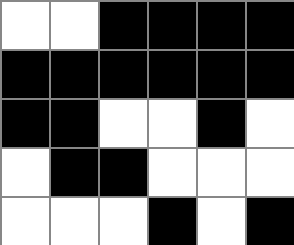[["white", "white", "black", "black", "black", "black"], ["black", "black", "black", "black", "black", "black"], ["black", "black", "white", "white", "black", "white"], ["white", "black", "black", "white", "white", "white"], ["white", "white", "white", "black", "white", "black"]]